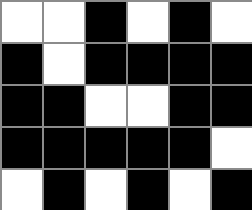[["white", "white", "black", "white", "black", "white"], ["black", "white", "black", "black", "black", "black"], ["black", "black", "white", "white", "black", "black"], ["black", "black", "black", "black", "black", "white"], ["white", "black", "white", "black", "white", "black"]]